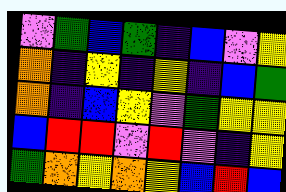[["violet", "green", "blue", "green", "indigo", "blue", "violet", "yellow"], ["orange", "indigo", "yellow", "indigo", "yellow", "indigo", "blue", "green"], ["orange", "indigo", "blue", "yellow", "violet", "green", "yellow", "yellow"], ["blue", "red", "red", "violet", "red", "violet", "indigo", "yellow"], ["green", "orange", "yellow", "orange", "yellow", "blue", "red", "blue"]]